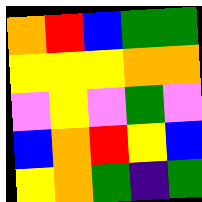[["orange", "red", "blue", "green", "green"], ["yellow", "yellow", "yellow", "orange", "orange"], ["violet", "yellow", "violet", "green", "violet"], ["blue", "orange", "red", "yellow", "blue"], ["yellow", "orange", "green", "indigo", "green"]]